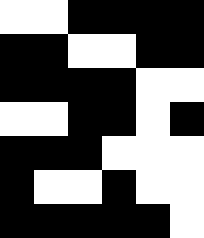[["white", "white", "black", "black", "black", "black"], ["black", "black", "white", "white", "black", "black"], ["black", "black", "black", "black", "white", "white"], ["white", "white", "black", "black", "white", "black"], ["black", "black", "black", "white", "white", "white"], ["black", "white", "white", "black", "white", "white"], ["black", "black", "black", "black", "black", "white"]]